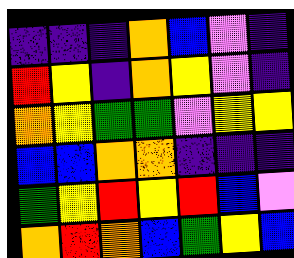[["indigo", "indigo", "indigo", "orange", "blue", "violet", "indigo"], ["red", "yellow", "indigo", "orange", "yellow", "violet", "indigo"], ["orange", "yellow", "green", "green", "violet", "yellow", "yellow"], ["blue", "blue", "orange", "orange", "indigo", "indigo", "indigo"], ["green", "yellow", "red", "yellow", "red", "blue", "violet"], ["orange", "red", "orange", "blue", "green", "yellow", "blue"]]